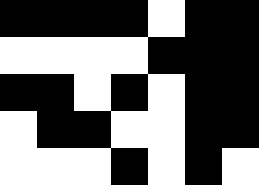[["black", "black", "black", "black", "white", "black", "black"], ["white", "white", "white", "white", "black", "black", "black"], ["black", "black", "white", "black", "white", "black", "black"], ["white", "black", "black", "white", "white", "black", "black"], ["white", "white", "white", "black", "white", "black", "white"]]